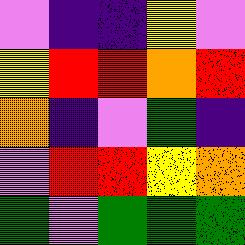[["violet", "indigo", "indigo", "yellow", "violet"], ["yellow", "red", "red", "orange", "red"], ["orange", "indigo", "violet", "green", "indigo"], ["violet", "red", "red", "yellow", "orange"], ["green", "violet", "green", "green", "green"]]